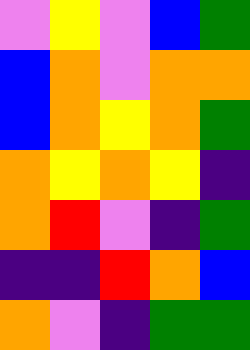[["violet", "yellow", "violet", "blue", "green"], ["blue", "orange", "violet", "orange", "orange"], ["blue", "orange", "yellow", "orange", "green"], ["orange", "yellow", "orange", "yellow", "indigo"], ["orange", "red", "violet", "indigo", "green"], ["indigo", "indigo", "red", "orange", "blue"], ["orange", "violet", "indigo", "green", "green"]]